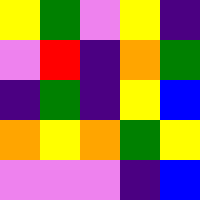[["yellow", "green", "violet", "yellow", "indigo"], ["violet", "red", "indigo", "orange", "green"], ["indigo", "green", "indigo", "yellow", "blue"], ["orange", "yellow", "orange", "green", "yellow"], ["violet", "violet", "violet", "indigo", "blue"]]